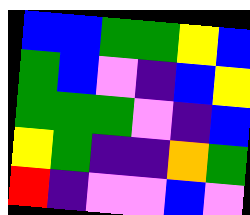[["blue", "blue", "green", "green", "yellow", "blue"], ["green", "blue", "violet", "indigo", "blue", "yellow"], ["green", "green", "green", "violet", "indigo", "blue"], ["yellow", "green", "indigo", "indigo", "orange", "green"], ["red", "indigo", "violet", "violet", "blue", "violet"]]